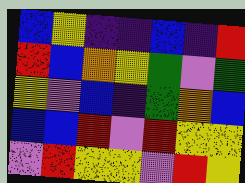[["blue", "yellow", "indigo", "indigo", "blue", "indigo", "red"], ["red", "blue", "orange", "yellow", "green", "violet", "green"], ["yellow", "violet", "blue", "indigo", "green", "orange", "blue"], ["blue", "blue", "red", "violet", "red", "yellow", "yellow"], ["violet", "red", "yellow", "yellow", "violet", "red", "yellow"]]